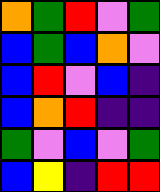[["orange", "green", "red", "violet", "green"], ["blue", "green", "blue", "orange", "violet"], ["blue", "red", "violet", "blue", "indigo"], ["blue", "orange", "red", "indigo", "indigo"], ["green", "violet", "blue", "violet", "green"], ["blue", "yellow", "indigo", "red", "red"]]